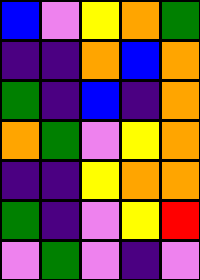[["blue", "violet", "yellow", "orange", "green"], ["indigo", "indigo", "orange", "blue", "orange"], ["green", "indigo", "blue", "indigo", "orange"], ["orange", "green", "violet", "yellow", "orange"], ["indigo", "indigo", "yellow", "orange", "orange"], ["green", "indigo", "violet", "yellow", "red"], ["violet", "green", "violet", "indigo", "violet"]]